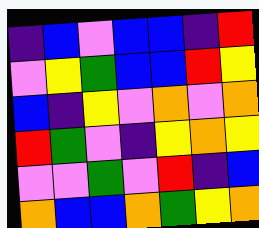[["indigo", "blue", "violet", "blue", "blue", "indigo", "red"], ["violet", "yellow", "green", "blue", "blue", "red", "yellow"], ["blue", "indigo", "yellow", "violet", "orange", "violet", "orange"], ["red", "green", "violet", "indigo", "yellow", "orange", "yellow"], ["violet", "violet", "green", "violet", "red", "indigo", "blue"], ["orange", "blue", "blue", "orange", "green", "yellow", "orange"]]